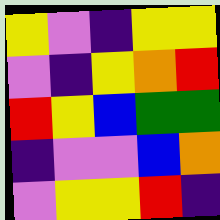[["yellow", "violet", "indigo", "yellow", "yellow"], ["violet", "indigo", "yellow", "orange", "red"], ["red", "yellow", "blue", "green", "green"], ["indigo", "violet", "violet", "blue", "orange"], ["violet", "yellow", "yellow", "red", "indigo"]]